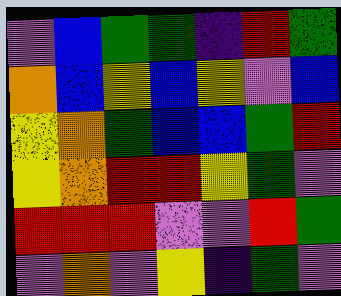[["violet", "blue", "green", "green", "indigo", "red", "green"], ["orange", "blue", "yellow", "blue", "yellow", "violet", "blue"], ["yellow", "orange", "green", "blue", "blue", "green", "red"], ["yellow", "orange", "red", "red", "yellow", "green", "violet"], ["red", "red", "red", "violet", "violet", "red", "green"], ["violet", "orange", "violet", "yellow", "indigo", "green", "violet"]]